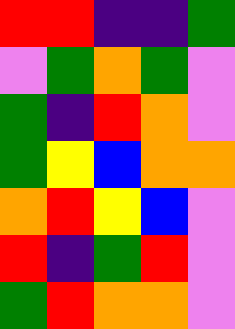[["red", "red", "indigo", "indigo", "green"], ["violet", "green", "orange", "green", "violet"], ["green", "indigo", "red", "orange", "violet"], ["green", "yellow", "blue", "orange", "orange"], ["orange", "red", "yellow", "blue", "violet"], ["red", "indigo", "green", "red", "violet"], ["green", "red", "orange", "orange", "violet"]]